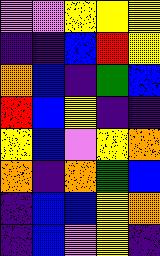[["violet", "violet", "yellow", "yellow", "yellow"], ["indigo", "indigo", "blue", "red", "yellow"], ["orange", "blue", "indigo", "green", "blue"], ["red", "blue", "yellow", "indigo", "indigo"], ["yellow", "blue", "violet", "yellow", "orange"], ["orange", "indigo", "orange", "green", "blue"], ["indigo", "blue", "blue", "yellow", "orange"], ["indigo", "blue", "violet", "yellow", "indigo"]]